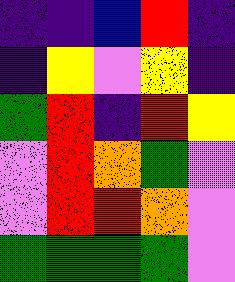[["indigo", "indigo", "blue", "red", "indigo"], ["indigo", "yellow", "violet", "yellow", "indigo"], ["green", "red", "indigo", "red", "yellow"], ["violet", "red", "orange", "green", "violet"], ["violet", "red", "red", "orange", "violet"], ["green", "green", "green", "green", "violet"]]